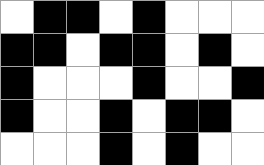[["white", "black", "black", "white", "black", "white", "white", "white"], ["black", "black", "white", "black", "black", "white", "black", "white"], ["black", "white", "white", "white", "black", "white", "white", "black"], ["black", "white", "white", "black", "white", "black", "black", "white"], ["white", "white", "white", "black", "white", "black", "white", "white"]]